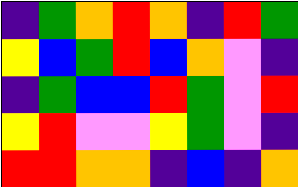[["indigo", "green", "orange", "red", "orange", "indigo", "red", "green"], ["yellow", "blue", "green", "red", "blue", "orange", "violet", "indigo"], ["indigo", "green", "blue", "blue", "red", "green", "violet", "red"], ["yellow", "red", "violet", "violet", "yellow", "green", "violet", "indigo"], ["red", "red", "orange", "orange", "indigo", "blue", "indigo", "orange"]]